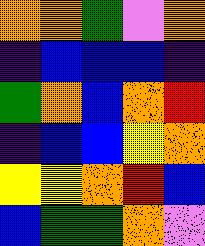[["orange", "orange", "green", "violet", "orange"], ["indigo", "blue", "blue", "blue", "indigo"], ["green", "orange", "blue", "orange", "red"], ["indigo", "blue", "blue", "yellow", "orange"], ["yellow", "yellow", "orange", "red", "blue"], ["blue", "green", "green", "orange", "violet"]]